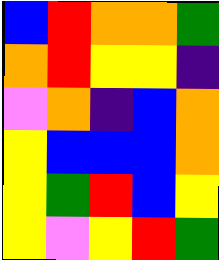[["blue", "red", "orange", "orange", "green"], ["orange", "red", "yellow", "yellow", "indigo"], ["violet", "orange", "indigo", "blue", "orange"], ["yellow", "blue", "blue", "blue", "orange"], ["yellow", "green", "red", "blue", "yellow"], ["yellow", "violet", "yellow", "red", "green"]]